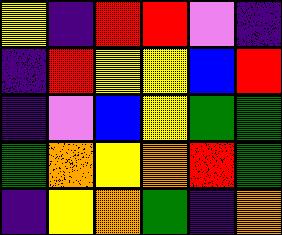[["yellow", "indigo", "red", "red", "violet", "indigo"], ["indigo", "red", "yellow", "yellow", "blue", "red"], ["indigo", "violet", "blue", "yellow", "green", "green"], ["green", "orange", "yellow", "orange", "red", "green"], ["indigo", "yellow", "orange", "green", "indigo", "orange"]]